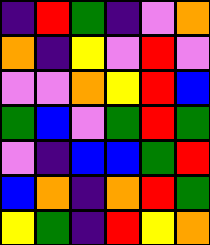[["indigo", "red", "green", "indigo", "violet", "orange"], ["orange", "indigo", "yellow", "violet", "red", "violet"], ["violet", "violet", "orange", "yellow", "red", "blue"], ["green", "blue", "violet", "green", "red", "green"], ["violet", "indigo", "blue", "blue", "green", "red"], ["blue", "orange", "indigo", "orange", "red", "green"], ["yellow", "green", "indigo", "red", "yellow", "orange"]]